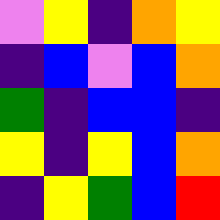[["violet", "yellow", "indigo", "orange", "yellow"], ["indigo", "blue", "violet", "blue", "orange"], ["green", "indigo", "blue", "blue", "indigo"], ["yellow", "indigo", "yellow", "blue", "orange"], ["indigo", "yellow", "green", "blue", "red"]]